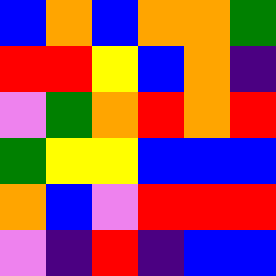[["blue", "orange", "blue", "orange", "orange", "green"], ["red", "red", "yellow", "blue", "orange", "indigo"], ["violet", "green", "orange", "red", "orange", "red"], ["green", "yellow", "yellow", "blue", "blue", "blue"], ["orange", "blue", "violet", "red", "red", "red"], ["violet", "indigo", "red", "indigo", "blue", "blue"]]